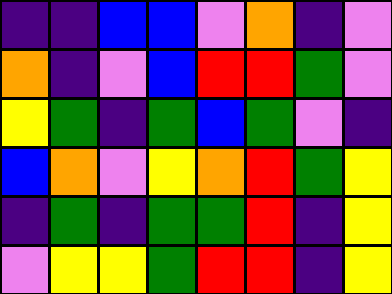[["indigo", "indigo", "blue", "blue", "violet", "orange", "indigo", "violet"], ["orange", "indigo", "violet", "blue", "red", "red", "green", "violet"], ["yellow", "green", "indigo", "green", "blue", "green", "violet", "indigo"], ["blue", "orange", "violet", "yellow", "orange", "red", "green", "yellow"], ["indigo", "green", "indigo", "green", "green", "red", "indigo", "yellow"], ["violet", "yellow", "yellow", "green", "red", "red", "indigo", "yellow"]]